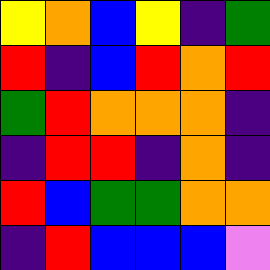[["yellow", "orange", "blue", "yellow", "indigo", "green"], ["red", "indigo", "blue", "red", "orange", "red"], ["green", "red", "orange", "orange", "orange", "indigo"], ["indigo", "red", "red", "indigo", "orange", "indigo"], ["red", "blue", "green", "green", "orange", "orange"], ["indigo", "red", "blue", "blue", "blue", "violet"]]